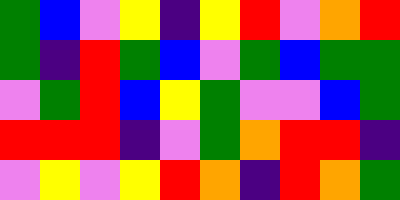[["green", "blue", "violet", "yellow", "indigo", "yellow", "red", "violet", "orange", "red"], ["green", "indigo", "red", "green", "blue", "violet", "green", "blue", "green", "green"], ["violet", "green", "red", "blue", "yellow", "green", "violet", "violet", "blue", "green"], ["red", "red", "red", "indigo", "violet", "green", "orange", "red", "red", "indigo"], ["violet", "yellow", "violet", "yellow", "red", "orange", "indigo", "red", "orange", "green"]]